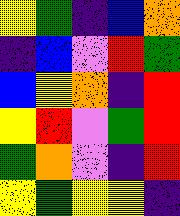[["yellow", "green", "indigo", "blue", "orange"], ["indigo", "blue", "violet", "red", "green"], ["blue", "yellow", "orange", "indigo", "red"], ["yellow", "red", "violet", "green", "red"], ["green", "orange", "violet", "indigo", "red"], ["yellow", "green", "yellow", "yellow", "indigo"]]